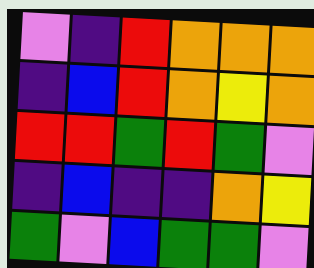[["violet", "indigo", "red", "orange", "orange", "orange"], ["indigo", "blue", "red", "orange", "yellow", "orange"], ["red", "red", "green", "red", "green", "violet"], ["indigo", "blue", "indigo", "indigo", "orange", "yellow"], ["green", "violet", "blue", "green", "green", "violet"]]